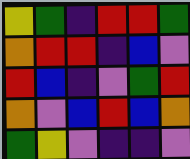[["yellow", "green", "indigo", "red", "red", "green"], ["orange", "red", "red", "indigo", "blue", "violet"], ["red", "blue", "indigo", "violet", "green", "red"], ["orange", "violet", "blue", "red", "blue", "orange"], ["green", "yellow", "violet", "indigo", "indigo", "violet"]]